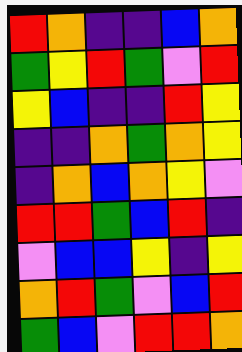[["red", "orange", "indigo", "indigo", "blue", "orange"], ["green", "yellow", "red", "green", "violet", "red"], ["yellow", "blue", "indigo", "indigo", "red", "yellow"], ["indigo", "indigo", "orange", "green", "orange", "yellow"], ["indigo", "orange", "blue", "orange", "yellow", "violet"], ["red", "red", "green", "blue", "red", "indigo"], ["violet", "blue", "blue", "yellow", "indigo", "yellow"], ["orange", "red", "green", "violet", "blue", "red"], ["green", "blue", "violet", "red", "red", "orange"]]